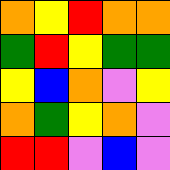[["orange", "yellow", "red", "orange", "orange"], ["green", "red", "yellow", "green", "green"], ["yellow", "blue", "orange", "violet", "yellow"], ["orange", "green", "yellow", "orange", "violet"], ["red", "red", "violet", "blue", "violet"]]